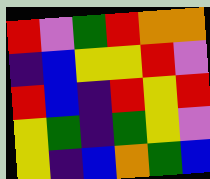[["red", "violet", "green", "red", "orange", "orange"], ["indigo", "blue", "yellow", "yellow", "red", "violet"], ["red", "blue", "indigo", "red", "yellow", "red"], ["yellow", "green", "indigo", "green", "yellow", "violet"], ["yellow", "indigo", "blue", "orange", "green", "blue"]]